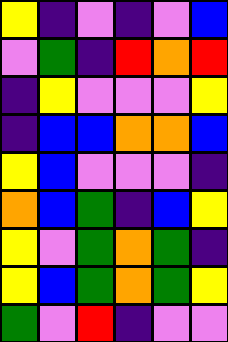[["yellow", "indigo", "violet", "indigo", "violet", "blue"], ["violet", "green", "indigo", "red", "orange", "red"], ["indigo", "yellow", "violet", "violet", "violet", "yellow"], ["indigo", "blue", "blue", "orange", "orange", "blue"], ["yellow", "blue", "violet", "violet", "violet", "indigo"], ["orange", "blue", "green", "indigo", "blue", "yellow"], ["yellow", "violet", "green", "orange", "green", "indigo"], ["yellow", "blue", "green", "orange", "green", "yellow"], ["green", "violet", "red", "indigo", "violet", "violet"]]